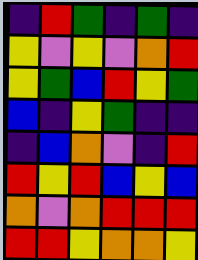[["indigo", "red", "green", "indigo", "green", "indigo"], ["yellow", "violet", "yellow", "violet", "orange", "red"], ["yellow", "green", "blue", "red", "yellow", "green"], ["blue", "indigo", "yellow", "green", "indigo", "indigo"], ["indigo", "blue", "orange", "violet", "indigo", "red"], ["red", "yellow", "red", "blue", "yellow", "blue"], ["orange", "violet", "orange", "red", "red", "red"], ["red", "red", "yellow", "orange", "orange", "yellow"]]